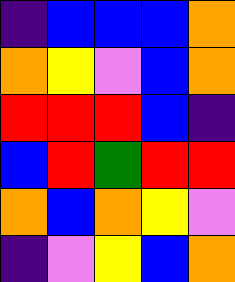[["indigo", "blue", "blue", "blue", "orange"], ["orange", "yellow", "violet", "blue", "orange"], ["red", "red", "red", "blue", "indigo"], ["blue", "red", "green", "red", "red"], ["orange", "blue", "orange", "yellow", "violet"], ["indigo", "violet", "yellow", "blue", "orange"]]